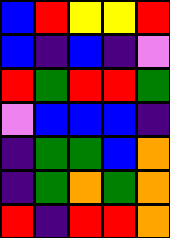[["blue", "red", "yellow", "yellow", "red"], ["blue", "indigo", "blue", "indigo", "violet"], ["red", "green", "red", "red", "green"], ["violet", "blue", "blue", "blue", "indigo"], ["indigo", "green", "green", "blue", "orange"], ["indigo", "green", "orange", "green", "orange"], ["red", "indigo", "red", "red", "orange"]]